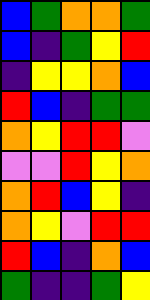[["blue", "green", "orange", "orange", "green"], ["blue", "indigo", "green", "yellow", "red"], ["indigo", "yellow", "yellow", "orange", "blue"], ["red", "blue", "indigo", "green", "green"], ["orange", "yellow", "red", "red", "violet"], ["violet", "violet", "red", "yellow", "orange"], ["orange", "red", "blue", "yellow", "indigo"], ["orange", "yellow", "violet", "red", "red"], ["red", "blue", "indigo", "orange", "blue"], ["green", "indigo", "indigo", "green", "yellow"]]